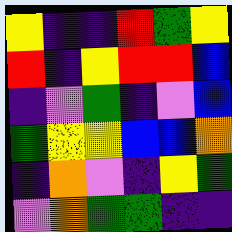[["yellow", "indigo", "indigo", "red", "green", "yellow"], ["red", "indigo", "yellow", "red", "red", "blue"], ["indigo", "violet", "green", "indigo", "violet", "blue"], ["green", "yellow", "yellow", "blue", "blue", "orange"], ["indigo", "orange", "violet", "indigo", "yellow", "green"], ["violet", "orange", "green", "green", "indigo", "indigo"]]